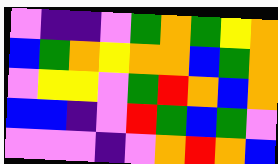[["violet", "indigo", "indigo", "violet", "green", "orange", "green", "yellow", "orange"], ["blue", "green", "orange", "yellow", "orange", "orange", "blue", "green", "orange"], ["violet", "yellow", "yellow", "violet", "green", "red", "orange", "blue", "orange"], ["blue", "blue", "indigo", "violet", "red", "green", "blue", "green", "violet"], ["violet", "violet", "violet", "indigo", "violet", "orange", "red", "orange", "blue"]]